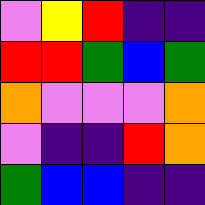[["violet", "yellow", "red", "indigo", "indigo"], ["red", "red", "green", "blue", "green"], ["orange", "violet", "violet", "violet", "orange"], ["violet", "indigo", "indigo", "red", "orange"], ["green", "blue", "blue", "indigo", "indigo"]]